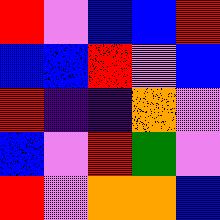[["red", "violet", "blue", "blue", "red"], ["blue", "blue", "red", "violet", "blue"], ["red", "indigo", "indigo", "orange", "violet"], ["blue", "violet", "red", "green", "violet"], ["red", "violet", "orange", "orange", "blue"]]